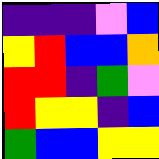[["indigo", "indigo", "indigo", "violet", "blue"], ["yellow", "red", "blue", "blue", "orange"], ["red", "red", "indigo", "green", "violet"], ["red", "yellow", "yellow", "indigo", "blue"], ["green", "blue", "blue", "yellow", "yellow"]]